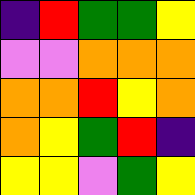[["indigo", "red", "green", "green", "yellow"], ["violet", "violet", "orange", "orange", "orange"], ["orange", "orange", "red", "yellow", "orange"], ["orange", "yellow", "green", "red", "indigo"], ["yellow", "yellow", "violet", "green", "yellow"]]